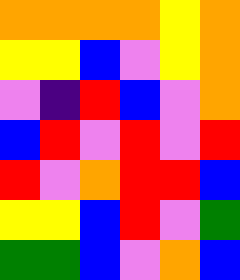[["orange", "orange", "orange", "orange", "yellow", "orange"], ["yellow", "yellow", "blue", "violet", "yellow", "orange"], ["violet", "indigo", "red", "blue", "violet", "orange"], ["blue", "red", "violet", "red", "violet", "red"], ["red", "violet", "orange", "red", "red", "blue"], ["yellow", "yellow", "blue", "red", "violet", "green"], ["green", "green", "blue", "violet", "orange", "blue"]]